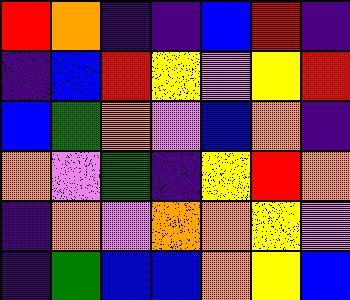[["red", "orange", "indigo", "indigo", "blue", "red", "indigo"], ["indigo", "blue", "red", "yellow", "violet", "yellow", "red"], ["blue", "green", "orange", "violet", "blue", "orange", "indigo"], ["orange", "violet", "green", "indigo", "yellow", "red", "orange"], ["indigo", "orange", "violet", "orange", "orange", "yellow", "violet"], ["indigo", "green", "blue", "blue", "orange", "yellow", "blue"]]